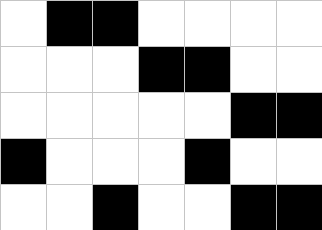[["white", "black", "black", "white", "white", "white", "white"], ["white", "white", "white", "black", "black", "white", "white"], ["white", "white", "white", "white", "white", "black", "black"], ["black", "white", "white", "white", "black", "white", "white"], ["white", "white", "black", "white", "white", "black", "black"]]